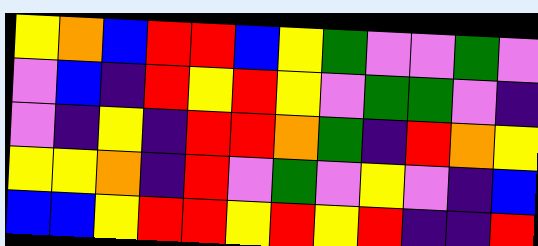[["yellow", "orange", "blue", "red", "red", "blue", "yellow", "green", "violet", "violet", "green", "violet"], ["violet", "blue", "indigo", "red", "yellow", "red", "yellow", "violet", "green", "green", "violet", "indigo"], ["violet", "indigo", "yellow", "indigo", "red", "red", "orange", "green", "indigo", "red", "orange", "yellow"], ["yellow", "yellow", "orange", "indigo", "red", "violet", "green", "violet", "yellow", "violet", "indigo", "blue"], ["blue", "blue", "yellow", "red", "red", "yellow", "red", "yellow", "red", "indigo", "indigo", "red"]]